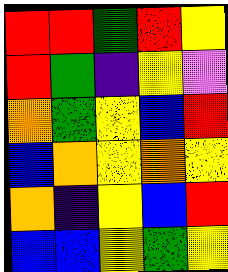[["red", "red", "green", "red", "yellow"], ["red", "green", "indigo", "yellow", "violet"], ["orange", "green", "yellow", "blue", "red"], ["blue", "orange", "yellow", "orange", "yellow"], ["orange", "indigo", "yellow", "blue", "red"], ["blue", "blue", "yellow", "green", "yellow"]]